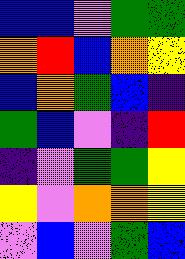[["blue", "blue", "violet", "green", "green"], ["orange", "red", "blue", "orange", "yellow"], ["blue", "orange", "green", "blue", "indigo"], ["green", "blue", "violet", "indigo", "red"], ["indigo", "violet", "green", "green", "yellow"], ["yellow", "violet", "orange", "orange", "yellow"], ["violet", "blue", "violet", "green", "blue"]]